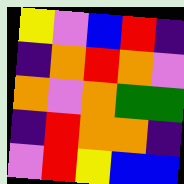[["yellow", "violet", "blue", "red", "indigo"], ["indigo", "orange", "red", "orange", "violet"], ["orange", "violet", "orange", "green", "green"], ["indigo", "red", "orange", "orange", "indigo"], ["violet", "red", "yellow", "blue", "blue"]]